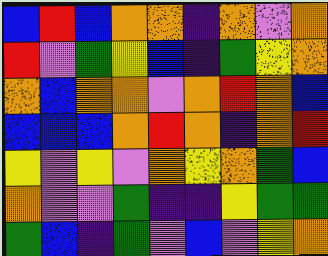[["blue", "red", "blue", "orange", "orange", "indigo", "orange", "violet", "orange"], ["red", "violet", "green", "yellow", "blue", "indigo", "green", "yellow", "orange"], ["orange", "blue", "orange", "orange", "violet", "orange", "red", "orange", "blue"], ["blue", "blue", "blue", "orange", "red", "orange", "indigo", "orange", "red"], ["yellow", "violet", "yellow", "violet", "orange", "yellow", "orange", "green", "blue"], ["orange", "violet", "violet", "green", "indigo", "indigo", "yellow", "green", "green"], ["green", "blue", "indigo", "green", "violet", "blue", "violet", "yellow", "orange"]]